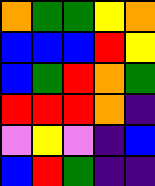[["orange", "green", "green", "yellow", "orange"], ["blue", "blue", "blue", "red", "yellow"], ["blue", "green", "red", "orange", "green"], ["red", "red", "red", "orange", "indigo"], ["violet", "yellow", "violet", "indigo", "blue"], ["blue", "red", "green", "indigo", "indigo"]]